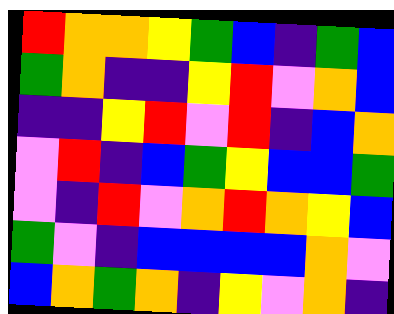[["red", "orange", "orange", "yellow", "green", "blue", "indigo", "green", "blue"], ["green", "orange", "indigo", "indigo", "yellow", "red", "violet", "orange", "blue"], ["indigo", "indigo", "yellow", "red", "violet", "red", "indigo", "blue", "orange"], ["violet", "red", "indigo", "blue", "green", "yellow", "blue", "blue", "green"], ["violet", "indigo", "red", "violet", "orange", "red", "orange", "yellow", "blue"], ["green", "violet", "indigo", "blue", "blue", "blue", "blue", "orange", "violet"], ["blue", "orange", "green", "orange", "indigo", "yellow", "violet", "orange", "indigo"]]